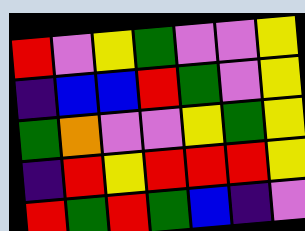[["red", "violet", "yellow", "green", "violet", "violet", "yellow"], ["indigo", "blue", "blue", "red", "green", "violet", "yellow"], ["green", "orange", "violet", "violet", "yellow", "green", "yellow"], ["indigo", "red", "yellow", "red", "red", "red", "yellow"], ["red", "green", "red", "green", "blue", "indigo", "violet"]]